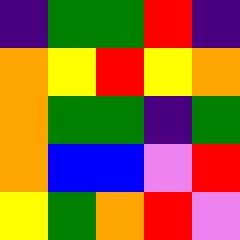[["indigo", "green", "green", "red", "indigo"], ["orange", "yellow", "red", "yellow", "orange"], ["orange", "green", "green", "indigo", "green"], ["orange", "blue", "blue", "violet", "red"], ["yellow", "green", "orange", "red", "violet"]]